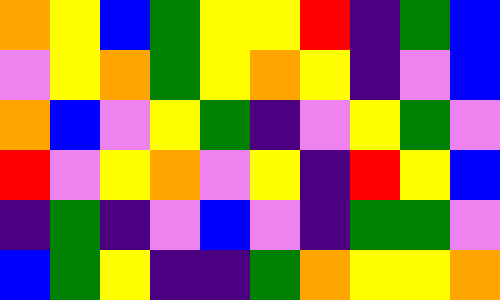[["orange", "yellow", "blue", "green", "yellow", "yellow", "red", "indigo", "green", "blue"], ["violet", "yellow", "orange", "green", "yellow", "orange", "yellow", "indigo", "violet", "blue"], ["orange", "blue", "violet", "yellow", "green", "indigo", "violet", "yellow", "green", "violet"], ["red", "violet", "yellow", "orange", "violet", "yellow", "indigo", "red", "yellow", "blue"], ["indigo", "green", "indigo", "violet", "blue", "violet", "indigo", "green", "green", "violet"], ["blue", "green", "yellow", "indigo", "indigo", "green", "orange", "yellow", "yellow", "orange"]]